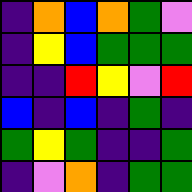[["indigo", "orange", "blue", "orange", "green", "violet"], ["indigo", "yellow", "blue", "green", "green", "green"], ["indigo", "indigo", "red", "yellow", "violet", "red"], ["blue", "indigo", "blue", "indigo", "green", "indigo"], ["green", "yellow", "green", "indigo", "indigo", "green"], ["indigo", "violet", "orange", "indigo", "green", "green"]]